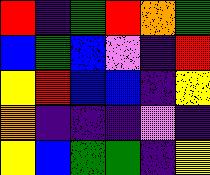[["red", "indigo", "green", "red", "orange", "green"], ["blue", "green", "blue", "violet", "indigo", "red"], ["yellow", "red", "blue", "blue", "indigo", "yellow"], ["orange", "indigo", "indigo", "indigo", "violet", "indigo"], ["yellow", "blue", "green", "green", "indigo", "yellow"]]